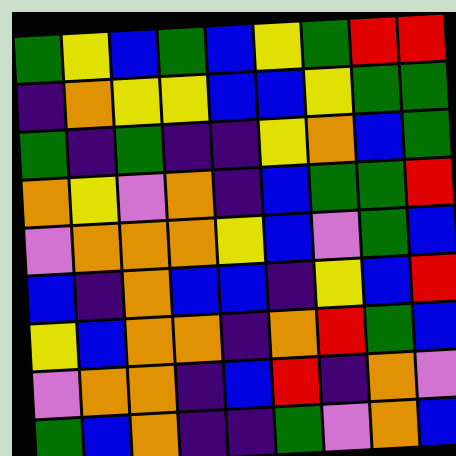[["green", "yellow", "blue", "green", "blue", "yellow", "green", "red", "red"], ["indigo", "orange", "yellow", "yellow", "blue", "blue", "yellow", "green", "green"], ["green", "indigo", "green", "indigo", "indigo", "yellow", "orange", "blue", "green"], ["orange", "yellow", "violet", "orange", "indigo", "blue", "green", "green", "red"], ["violet", "orange", "orange", "orange", "yellow", "blue", "violet", "green", "blue"], ["blue", "indigo", "orange", "blue", "blue", "indigo", "yellow", "blue", "red"], ["yellow", "blue", "orange", "orange", "indigo", "orange", "red", "green", "blue"], ["violet", "orange", "orange", "indigo", "blue", "red", "indigo", "orange", "violet"], ["green", "blue", "orange", "indigo", "indigo", "green", "violet", "orange", "blue"]]